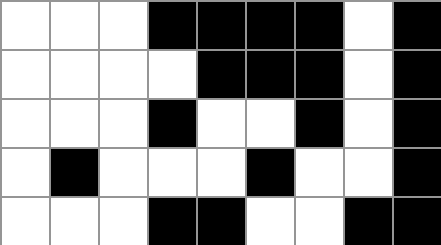[["white", "white", "white", "black", "black", "black", "black", "white", "black"], ["white", "white", "white", "white", "black", "black", "black", "white", "black"], ["white", "white", "white", "black", "white", "white", "black", "white", "black"], ["white", "black", "white", "white", "white", "black", "white", "white", "black"], ["white", "white", "white", "black", "black", "white", "white", "black", "black"]]